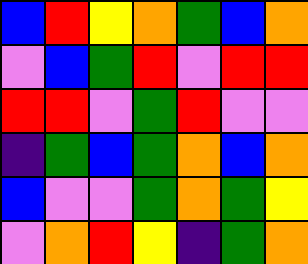[["blue", "red", "yellow", "orange", "green", "blue", "orange"], ["violet", "blue", "green", "red", "violet", "red", "red"], ["red", "red", "violet", "green", "red", "violet", "violet"], ["indigo", "green", "blue", "green", "orange", "blue", "orange"], ["blue", "violet", "violet", "green", "orange", "green", "yellow"], ["violet", "orange", "red", "yellow", "indigo", "green", "orange"]]